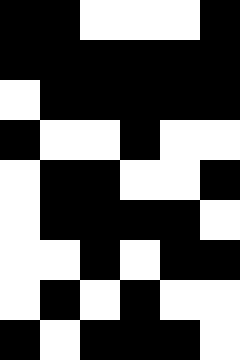[["black", "black", "white", "white", "white", "black"], ["black", "black", "black", "black", "black", "black"], ["white", "black", "black", "black", "black", "black"], ["black", "white", "white", "black", "white", "white"], ["white", "black", "black", "white", "white", "black"], ["white", "black", "black", "black", "black", "white"], ["white", "white", "black", "white", "black", "black"], ["white", "black", "white", "black", "white", "white"], ["black", "white", "black", "black", "black", "white"]]